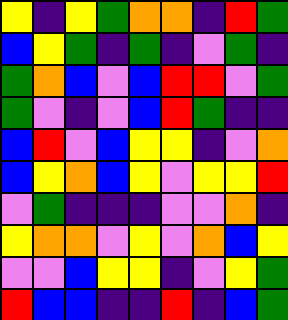[["yellow", "indigo", "yellow", "green", "orange", "orange", "indigo", "red", "green"], ["blue", "yellow", "green", "indigo", "green", "indigo", "violet", "green", "indigo"], ["green", "orange", "blue", "violet", "blue", "red", "red", "violet", "green"], ["green", "violet", "indigo", "violet", "blue", "red", "green", "indigo", "indigo"], ["blue", "red", "violet", "blue", "yellow", "yellow", "indigo", "violet", "orange"], ["blue", "yellow", "orange", "blue", "yellow", "violet", "yellow", "yellow", "red"], ["violet", "green", "indigo", "indigo", "indigo", "violet", "violet", "orange", "indigo"], ["yellow", "orange", "orange", "violet", "yellow", "violet", "orange", "blue", "yellow"], ["violet", "violet", "blue", "yellow", "yellow", "indigo", "violet", "yellow", "green"], ["red", "blue", "blue", "indigo", "indigo", "red", "indigo", "blue", "green"]]